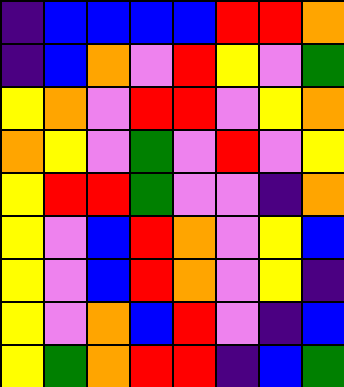[["indigo", "blue", "blue", "blue", "blue", "red", "red", "orange"], ["indigo", "blue", "orange", "violet", "red", "yellow", "violet", "green"], ["yellow", "orange", "violet", "red", "red", "violet", "yellow", "orange"], ["orange", "yellow", "violet", "green", "violet", "red", "violet", "yellow"], ["yellow", "red", "red", "green", "violet", "violet", "indigo", "orange"], ["yellow", "violet", "blue", "red", "orange", "violet", "yellow", "blue"], ["yellow", "violet", "blue", "red", "orange", "violet", "yellow", "indigo"], ["yellow", "violet", "orange", "blue", "red", "violet", "indigo", "blue"], ["yellow", "green", "orange", "red", "red", "indigo", "blue", "green"]]